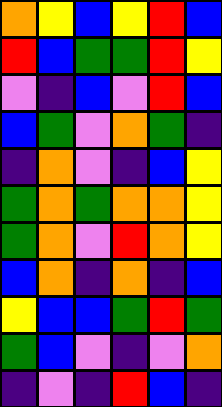[["orange", "yellow", "blue", "yellow", "red", "blue"], ["red", "blue", "green", "green", "red", "yellow"], ["violet", "indigo", "blue", "violet", "red", "blue"], ["blue", "green", "violet", "orange", "green", "indigo"], ["indigo", "orange", "violet", "indigo", "blue", "yellow"], ["green", "orange", "green", "orange", "orange", "yellow"], ["green", "orange", "violet", "red", "orange", "yellow"], ["blue", "orange", "indigo", "orange", "indigo", "blue"], ["yellow", "blue", "blue", "green", "red", "green"], ["green", "blue", "violet", "indigo", "violet", "orange"], ["indigo", "violet", "indigo", "red", "blue", "indigo"]]